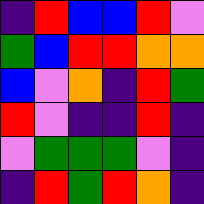[["indigo", "red", "blue", "blue", "red", "violet"], ["green", "blue", "red", "red", "orange", "orange"], ["blue", "violet", "orange", "indigo", "red", "green"], ["red", "violet", "indigo", "indigo", "red", "indigo"], ["violet", "green", "green", "green", "violet", "indigo"], ["indigo", "red", "green", "red", "orange", "indigo"]]